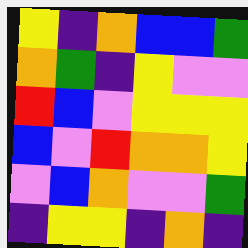[["yellow", "indigo", "orange", "blue", "blue", "green"], ["orange", "green", "indigo", "yellow", "violet", "violet"], ["red", "blue", "violet", "yellow", "yellow", "yellow"], ["blue", "violet", "red", "orange", "orange", "yellow"], ["violet", "blue", "orange", "violet", "violet", "green"], ["indigo", "yellow", "yellow", "indigo", "orange", "indigo"]]